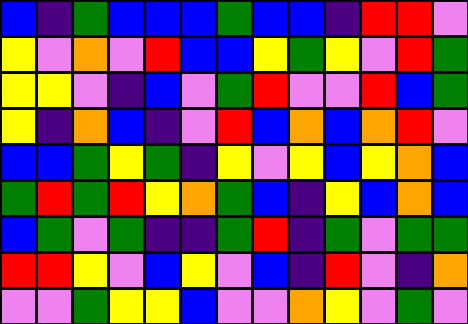[["blue", "indigo", "green", "blue", "blue", "blue", "green", "blue", "blue", "indigo", "red", "red", "violet"], ["yellow", "violet", "orange", "violet", "red", "blue", "blue", "yellow", "green", "yellow", "violet", "red", "green"], ["yellow", "yellow", "violet", "indigo", "blue", "violet", "green", "red", "violet", "violet", "red", "blue", "green"], ["yellow", "indigo", "orange", "blue", "indigo", "violet", "red", "blue", "orange", "blue", "orange", "red", "violet"], ["blue", "blue", "green", "yellow", "green", "indigo", "yellow", "violet", "yellow", "blue", "yellow", "orange", "blue"], ["green", "red", "green", "red", "yellow", "orange", "green", "blue", "indigo", "yellow", "blue", "orange", "blue"], ["blue", "green", "violet", "green", "indigo", "indigo", "green", "red", "indigo", "green", "violet", "green", "green"], ["red", "red", "yellow", "violet", "blue", "yellow", "violet", "blue", "indigo", "red", "violet", "indigo", "orange"], ["violet", "violet", "green", "yellow", "yellow", "blue", "violet", "violet", "orange", "yellow", "violet", "green", "violet"]]